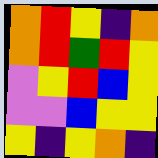[["orange", "red", "yellow", "indigo", "orange"], ["orange", "red", "green", "red", "yellow"], ["violet", "yellow", "red", "blue", "yellow"], ["violet", "violet", "blue", "yellow", "yellow"], ["yellow", "indigo", "yellow", "orange", "indigo"]]